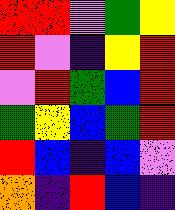[["red", "red", "violet", "green", "yellow"], ["red", "violet", "indigo", "yellow", "red"], ["violet", "red", "green", "blue", "red"], ["green", "yellow", "blue", "green", "red"], ["red", "blue", "indigo", "blue", "violet"], ["orange", "indigo", "red", "blue", "indigo"]]